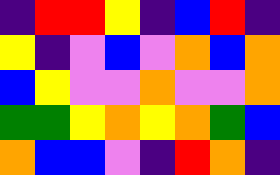[["indigo", "red", "red", "yellow", "indigo", "blue", "red", "indigo"], ["yellow", "indigo", "violet", "blue", "violet", "orange", "blue", "orange"], ["blue", "yellow", "violet", "violet", "orange", "violet", "violet", "orange"], ["green", "green", "yellow", "orange", "yellow", "orange", "green", "blue"], ["orange", "blue", "blue", "violet", "indigo", "red", "orange", "indigo"]]